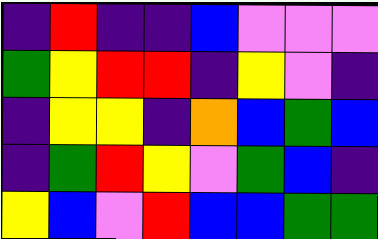[["indigo", "red", "indigo", "indigo", "blue", "violet", "violet", "violet"], ["green", "yellow", "red", "red", "indigo", "yellow", "violet", "indigo"], ["indigo", "yellow", "yellow", "indigo", "orange", "blue", "green", "blue"], ["indigo", "green", "red", "yellow", "violet", "green", "blue", "indigo"], ["yellow", "blue", "violet", "red", "blue", "blue", "green", "green"]]